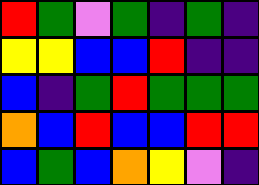[["red", "green", "violet", "green", "indigo", "green", "indigo"], ["yellow", "yellow", "blue", "blue", "red", "indigo", "indigo"], ["blue", "indigo", "green", "red", "green", "green", "green"], ["orange", "blue", "red", "blue", "blue", "red", "red"], ["blue", "green", "blue", "orange", "yellow", "violet", "indigo"]]